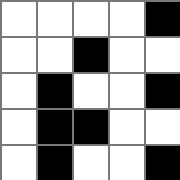[["white", "white", "white", "white", "black"], ["white", "white", "black", "white", "white"], ["white", "black", "white", "white", "black"], ["white", "black", "black", "white", "white"], ["white", "black", "white", "white", "black"]]